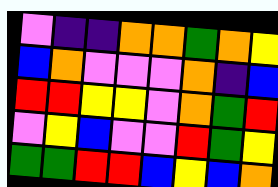[["violet", "indigo", "indigo", "orange", "orange", "green", "orange", "yellow"], ["blue", "orange", "violet", "violet", "violet", "orange", "indigo", "blue"], ["red", "red", "yellow", "yellow", "violet", "orange", "green", "red"], ["violet", "yellow", "blue", "violet", "violet", "red", "green", "yellow"], ["green", "green", "red", "red", "blue", "yellow", "blue", "orange"]]